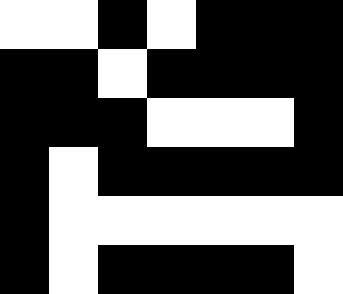[["white", "white", "black", "white", "black", "black", "black"], ["black", "black", "white", "black", "black", "black", "black"], ["black", "black", "black", "white", "white", "white", "black"], ["black", "white", "black", "black", "black", "black", "black"], ["black", "white", "white", "white", "white", "white", "white"], ["black", "white", "black", "black", "black", "black", "white"]]